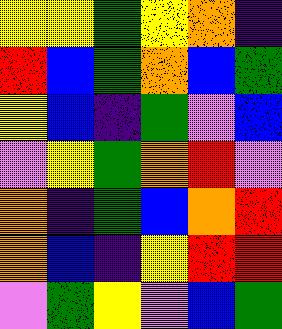[["yellow", "yellow", "green", "yellow", "orange", "indigo"], ["red", "blue", "green", "orange", "blue", "green"], ["yellow", "blue", "indigo", "green", "violet", "blue"], ["violet", "yellow", "green", "orange", "red", "violet"], ["orange", "indigo", "green", "blue", "orange", "red"], ["orange", "blue", "indigo", "yellow", "red", "red"], ["violet", "green", "yellow", "violet", "blue", "green"]]